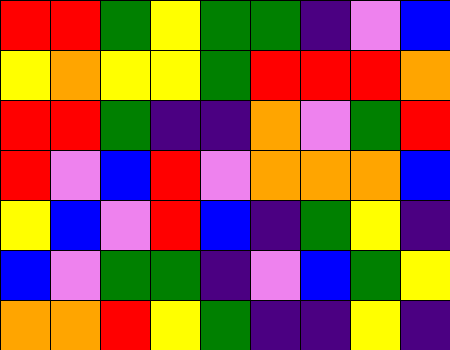[["red", "red", "green", "yellow", "green", "green", "indigo", "violet", "blue"], ["yellow", "orange", "yellow", "yellow", "green", "red", "red", "red", "orange"], ["red", "red", "green", "indigo", "indigo", "orange", "violet", "green", "red"], ["red", "violet", "blue", "red", "violet", "orange", "orange", "orange", "blue"], ["yellow", "blue", "violet", "red", "blue", "indigo", "green", "yellow", "indigo"], ["blue", "violet", "green", "green", "indigo", "violet", "blue", "green", "yellow"], ["orange", "orange", "red", "yellow", "green", "indigo", "indigo", "yellow", "indigo"]]